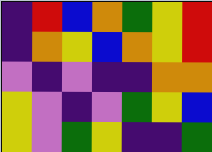[["indigo", "red", "blue", "orange", "green", "yellow", "red"], ["indigo", "orange", "yellow", "blue", "orange", "yellow", "red"], ["violet", "indigo", "violet", "indigo", "indigo", "orange", "orange"], ["yellow", "violet", "indigo", "violet", "green", "yellow", "blue"], ["yellow", "violet", "green", "yellow", "indigo", "indigo", "green"]]